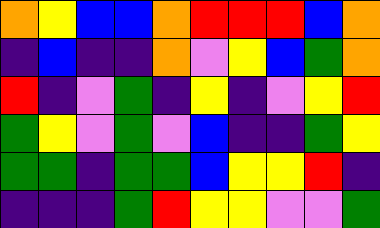[["orange", "yellow", "blue", "blue", "orange", "red", "red", "red", "blue", "orange"], ["indigo", "blue", "indigo", "indigo", "orange", "violet", "yellow", "blue", "green", "orange"], ["red", "indigo", "violet", "green", "indigo", "yellow", "indigo", "violet", "yellow", "red"], ["green", "yellow", "violet", "green", "violet", "blue", "indigo", "indigo", "green", "yellow"], ["green", "green", "indigo", "green", "green", "blue", "yellow", "yellow", "red", "indigo"], ["indigo", "indigo", "indigo", "green", "red", "yellow", "yellow", "violet", "violet", "green"]]